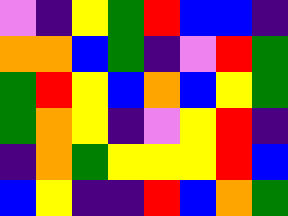[["violet", "indigo", "yellow", "green", "red", "blue", "blue", "indigo"], ["orange", "orange", "blue", "green", "indigo", "violet", "red", "green"], ["green", "red", "yellow", "blue", "orange", "blue", "yellow", "green"], ["green", "orange", "yellow", "indigo", "violet", "yellow", "red", "indigo"], ["indigo", "orange", "green", "yellow", "yellow", "yellow", "red", "blue"], ["blue", "yellow", "indigo", "indigo", "red", "blue", "orange", "green"]]